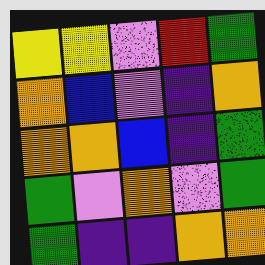[["yellow", "yellow", "violet", "red", "green"], ["orange", "blue", "violet", "indigo", "orange"], ["orange", "orange", "blue", "indigo", "green"], ["green", "violet", "orange", "violet", "green"], ["green", "indigo", "indigo", "orange", "orange"]]